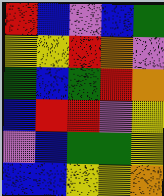[["red", "blue", "violet", "blue", "green"], ["yellow", "yellow", "red", "orange", "violet"], ["green", "blue", "green", "red", "orange"], ["blue", "red", "red", "violet", "yellow"], ["violet", "blue", "green", "green", "yellow"], ["blue", "blue", "yellow", "yellow", "orange"]]